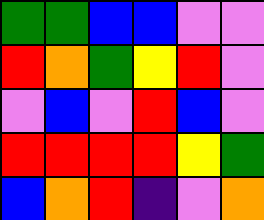[["green", "green", "blue", "blue", "violet", "violet"], ["red", "orange", "green", "yellow", "red", "violet"], ["violet", "blue", "violet", "red", "blue", "violet"], ["red", "red", "red", "red", "yellow", "green"], ["blue", "orange", "red", "indigo", "violet", "orange"]]